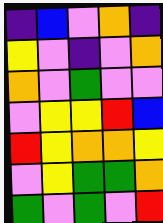[["indigo", "blue", "violet", "orange", "indigo"], ["yellow", "violet", "indigo", "violet", "orange"], ["orange", "violet", "green", "violet", "violet"], ["violet", "yellow", "yellow", "red", "blue"], ["red", "yellow", "orange", "orange", "yellow"], ["violet", "yellow", "green", "green", "orange"], ["green", "violet", "green", "violet", "red"]]